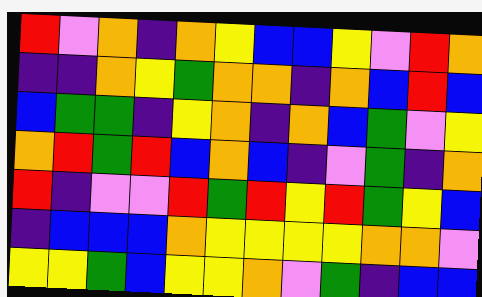[["red", "violet", "orange", "indigo", "orange", "yellow", "blue", "blue", "yellow", "violet", "red", "orange"], ["indigo", "indigo", "orange", "yellow", "green", "orange", "orange", "indigo", "orange", "blue", "red", "blue"], ["blue", "green", "green", "indigo", "yellow", "orange", "indigo", "orange", "blue", "green", "violet", "yellow"], ["orange", "red", "green", "red", "blue", "orange", "blue", "indigo", "violet", "green", "indigo", "orange"], ["red", "indigo", "violet", "violet", "red", "green", "red", "yellow", "red", "green", "yellow", "blue"], ["indigo", "blue", "blue", "blue", "orange", "yellow", "yellow", "yellow", "yellow", "orange", "orange", "violet"], ["yellow", "yellow", "green", "blue", "yellow", "yellow", "orange", "violet", "green", "indigo", "blue", "blue"]]